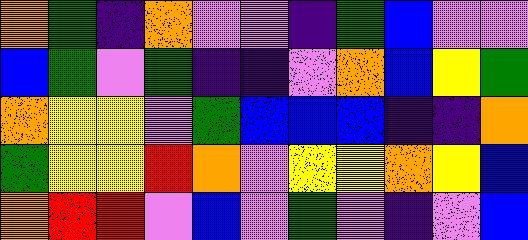[["orange", "green", "indigo", "orange", "violet", "violet", "indigo", "green", "blue", "violet", "violet"], ["blue", "green", "violet", "green", "indigo", "indigo", "violet", "orange", "blue", "yellow", "green"], ["orange", "yellow", "yellow", "violet", "green", "blue", "blue", "blue", "indigo", "indigo", "orange"], ["green", "yellow", "yellow", "red", "orange", "violet", "yellow", "yellow", "orange", "yellow", "blue"], ["orange", "red", "red", "violet", "blue", "violet", "green", "violet", "indigo", "violet", "blue"]]